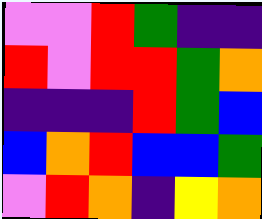[["violet", "violet", "red", "green", "indigo", "indigo"], ["red", "violet", "red", "red", "green", "orange"], ["indigo", "indigo", "indigo", "red", "green", "blue"], ["blue", "orange", "red", "blue", "blue", "green"], ["violet", "red", "orange", "indigo", "yellow", "orange"]]